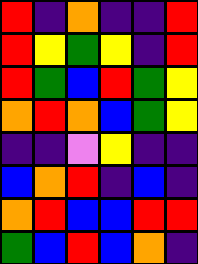[["red", "indigo", "orange", "indigo", "indigo", "red"], ["red", "yellow", "green", "yellow", "indigo", "red"], ["red", "green", "blue", "red", "green", "yellow"], ["orange", "red", "orange", "blue", "green", "yellow"], ["indigo", "indigo", "violet", "yellow", "indigo", "indigo"], ["blue", "orange", "red", "indigo", "blue", "indigo"], ["orange", "red", "blue", "blue", "red", "red"], ["green", "blue", "red", "blue", "orange", "indigo"]]